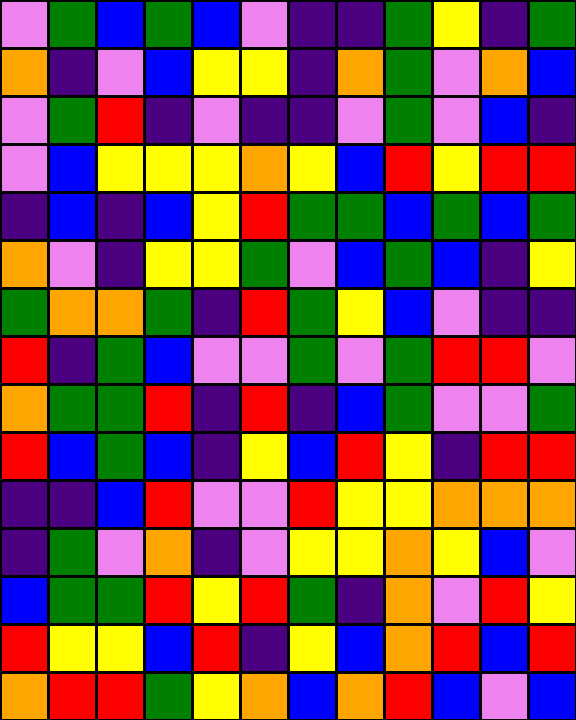[["violet", "green", "blue", "green", "blue", "violet", "indigo", "indigo", "green", "yellow", "indigo", "green"], ["orange", "indigo", "violet", "blue", "yellow", "yellow", "indigo", "orange", "green", "violet", "orange", "blue"], ["violet", "green", "red", "indigo", "violet", "indigo", "indigo", "violet", "green", "violet", "blue", "indigo"], ["violet", "blue", "yellow", "yellow", "yellow", "orange", "yellow", "blue", "red", "yellow", "red", "red"], ["indigo", "blue", "indigo", "blue", "yellow", "red", "green", "green", "blue", "green", "blue", "green"], ["orange", "violet", "indigo", "yellow", "yellow", "green", "violet", "blue", "green", "blue", "indigo", "yellow"], ["green", "orange", "orange", "green", "indigo", "red", "green", "yellow", "blue", "violet", "indigo", "indigo"], ["red", "indigo", "green", "blue", "violet", "violet", "green", "violet", "green", "red", "red", "violet"], ["orange", "green", "green", "red", "indigo", "red", "indigo", "blue", "green", "violet", "violet", "green"], ["red", "blue", "green", "blue", "indigo", "yellow", "blue", "red", "yellow", "indigo", "red", "red"], ["indigo", "indigo", "blue", "red", "violet", "violet", "red", "yellow", "yellow", "orange", "orange", "orange"], ["indigo", "green", "violet", "orange", "indigo", "violet", "yellow", "yellow", "orange", "yellow", "blue", "violet"], ["blue", "green", "green", "red", "yellow", "red", "green", "indigo", "orange", "violet", "red", "yellow"], ["red", "yellow", "yellow", "blue", "red", "indigo", "yellow", "blue", "orange", "red", "blue", "red"], ["orange", "red", "red", "green", "yellow", "orange", "blue", "orange", "red", "blue", "violet", "blue"]]